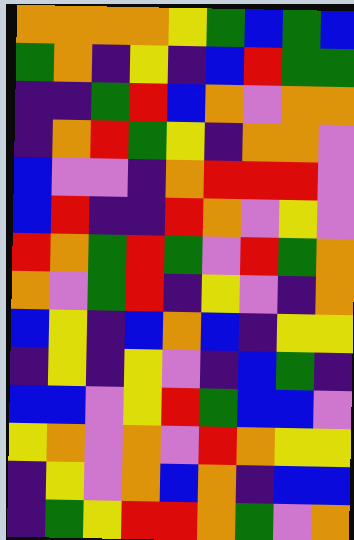[["orange", "orange", "orange", "orange", "yellow", "green", "blue", "green", "blue"], ["green", "orange", "indigo", "yellow", "indigo", "blue", "red", "green", "green"], ["indigo", "indigo", "green", "red", "blue", "orange", "violet", "orange", "orange"], ["indigo", "orange", "red", "green", "yellow", "indigo", "orange", "orange", "violet"], ["blue", "violet", "violet", "indigo", "orange", "red", "red", "red", "violet"], ["blue", "red", "indigo", "indigo", "red", "orange", "violet", "yellow", "violet"], ["red", "orange", "green", "red", "green", "violet", "red", "green", "orange"], ["orange", "violet", "green", "red", "indigo", "yellow", "violet", "indigo", "orange"], ["blue", "yellow", "indigo", "blue", "orange", "blue", "indigo", "yellow", "yellow"], ["indigo", "yellow", "indigo", "yellow", "violet", "indigo", "blue", "green", "indigo"], ["blue", "blue", "violet", "yellow", "red", "green", "blue", "blue", "violet"], ["yellow", "orange", "violet", "orange", "violet", "red", "orange", "yellow", "yellow"], ["indigo", "yellow", "violet", "orange", "blue", "orange", "indigo", "blue", "blue"], ["indigo", "green", "yellow", "red", "red", "orange", "green", "violet", "orange"]]